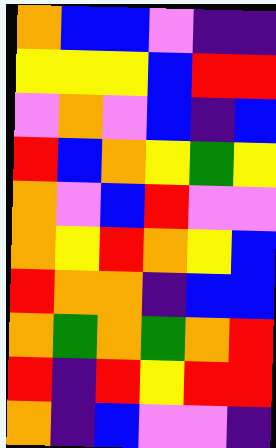[["orange", "blue", "blue", "violet", "indigo", "indigo"], ["yellow", "yellow", "yellow", "blue", "red", "red"], ["violet", "orange", "violet", "blue", "indigo", "blue"], ["red", "blue", "orange", "yellow", "green", "yellow"], ["orange", "violet", "blue", "red", "violet", "violet"], ["orange", "yellow", "red", "orange", "yellow", "blue"], ["red", "orange", "orange", "indigo", "blue", "blue"], ["orange", "green", "orange", "green", "orange", "red"], ["red", "indigo", "red", "yellow", "red", "red"], ["orange", "indigo", "blue", "violet", "violet", "indigo"]]